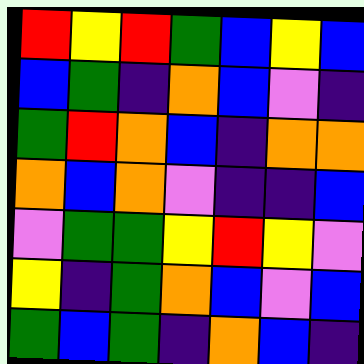[["red", "yellow", "red", "green", "blue", "yellow", "blue"], ["blue", "green", "indigo", "orange", "blue", "violet", "indigo"], ["green", "red", "orange", "blue", "indigo", "orange", "orange"], ["orange", "blue", "orange", "violet", "indigo", "indigo", "blue"], ["violet", "green", "green", "yellow", "red", "yellow", "violet"], ["yellow", "indigo", "green", "orange", "blue", "violet", "blue"], ["green", "blue", "green", "indigo", "orange", "blue", "indigo"]]